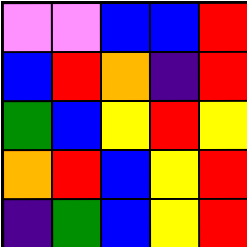[["violet", "violet", "blue", "blue", "red"], ["blue", "red", "orange", "indigo", "red"], ["green", "blue", "yellow", "red", "yellow"], ["orange", "red", "blue", "yellow", "red"], ["indigo", "green", "blue", "yellow", "red"]]